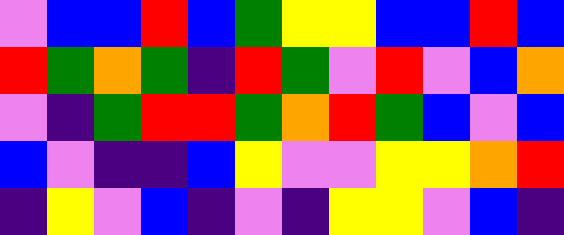[["violet", "blue", "blue", "red", "blue", "green", "yellow", "yellow", "blue", "blue", "red", "blue"], ["red", "green", "orange", "green", "indigo", "red", "green", "violet", "red", "violet", "blue", "orange"], ["violet", "indigo", "green", "red", "red", "green", "orange", "red", "green", "blue", "violet", "blue"], ["blue", "violet", "indigo", "indigo", "blue", "yellow", "violet", "violet", "yellow", "yellow", "orange", "red"], ["indigo", "yellow", "violet", "blue", "indigo", "violet", "indigo", "yellow", "yellow", "violet", "blue", "indigo"]]